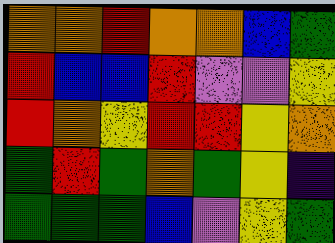[["orange", "orange", "red", "orange", "orange", "blue", "green"], ["red", "blue", "blue", "red", "violet", "violet", "yellow"], ["red", "orange", "yellow", "red", "red", "yellow", "orange"], ["green", "red", "green", "orange", "green", "yellow", "indigo"], ["green", "green", "green", "blue", "violet", "yellow", "green"]]